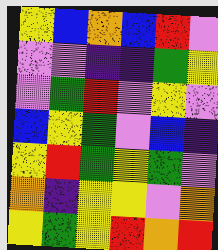[["yellow", "blue", "orange", "blue", "red", "violet"], ["violet", "violet", "indigo", "indigo", "green", "yellow"], ["violet", "green", "red", "violet", "yellow", "violet"], ["blue", "yellow", "green", "violet", "blue", "indigo"], ["yellow", "red", "green", "yellow", "green", "violet"], ["orange", "indigo", "yellow", "yellow", "violet", "orange"], ["yellow", "green", "yellow", "red", "orange", "red"]]